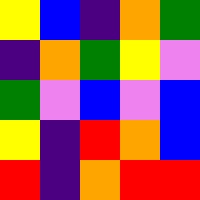[["yellow", "blue", "indigo", "orange", "green"], ["indigo", "orange", "green", "yellow", "violet"], ["green", "violet", "blue", "violet", "blue"], ["yellow", "indigo", "red", "orange", "blue"], ["red", "indigo", "orange", "red", "red"]]